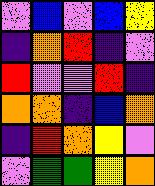[["violet", "blue", "violet", "blue", "yellow"], ["indigo", "orange", "red", "indigo", "violet"], ["red", "violet", "violet", "red", "indigo"], ["orange", "orange", "indigo", "blue", "orange"], ["indigo", "red", "orange", "yellow", "violet"], ["violet", "green", "green", "yellow", "orange"]]